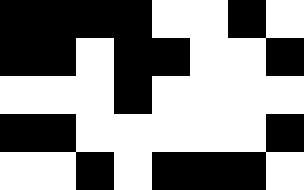[["black", "black", "black", "black", "white", "white", "black", "white"], ["black", "black", "white", "black", "black", "white", "white", "black"], ["white", "white", "white", "black", "white", "white", "white", "white"], ["black", "black", "white", "white", "white", "white", "white", "black"], ["white", "white", "black", "white", "black", "black", "black", "white"]]